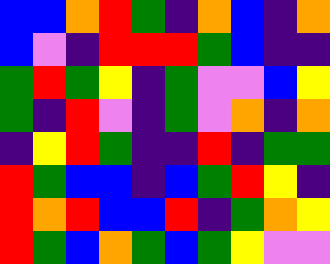[["blue", "blue", "orange", "red", "green", "indigo", "orange", "blue", "indigo", "orange"], ["blue", "violet", "indigo", "red", "red", "red", "green", "blue", "indigo", "indigo"], ["green", "red", "green", "yellow", "indigo", "green", "violet", "violet", "blue", "yellow"], ["green", "indigo", "red", "violet", "indigo", "green", "violet", "orange", "indigo", "orange"], ["indigo", "yellow", "red", "green", "indigo", "indigo", "red", "indigo", "green", "green"], ["red", "green", "blue", "blue", "indigo", "blue", "green", "red", "yellow", "indigo"], ["red", "orange", "red", "blue", "blue", "red", "indigo", "green", "orange", "yellow"], ["red", "green", "blue", "orange", "green", "blue", "green", "yellow", "violet", "violet"]]